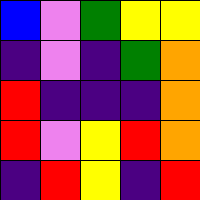[["blue", "violet", "green", "yellow", "yellow"], ["indigo", "violet", "indigo", "green", "orange"], ["red", "indigo", "indigo", "indigo", "orange"], ["red", "violet", "yellow", "red", "orange"], ["indigo", "red", "yellow", "indigo", "red"]]